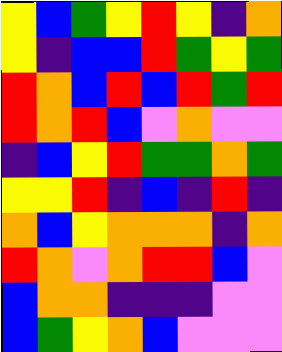[["yellow", "blue", "green", "yellow", "red", "yellow", "indigo", "orange"], ["yellow", "indigo", "blue", "blue", "red", "green", "yellow", "green"], ["red", "orange", "blue", "red", "blue", "red", "green", "red"], ["red", "orange", "red", "blue", "violet", "orange", "violet", "violet"], ["indigo", "blue", "yellow", "red", "green", "green", "orange", "green"], ["yellow", "yellow", "red", "indigo", "blue", "indigo", "red", "indigo"], ["orange", "blue", "yellow", "orange", "orange", "orange", "indigo", "orange"], ["red", "orange", "violet", "orange", "red", "red", "blue", "violet"], ["blue", "orange", "orange", "indigo", "indigo", "indigo", "violet", "violet"], ["blue", "green", "yellow", "orange", "blue", "violet", "violet", "violet"]]